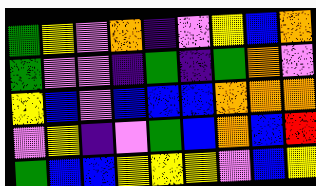[["green", "yellow", "violet", "orange", "indigo", "violet", "yellow", "blue", "orange"], ["green", "violet", "violet", "indigo", "green", "indigo", "green", "orange", "violet"], ["yellow", "blue", "violet", "blue", "blue", "blue", "orange", "orange", "orange"], ["violet", "yellow", "indigo", "violet", "green", "blue", "orange", "blue", "red"], ["green", "blue", "blue", "yellow", "yellow", "yellow", "violet", "blue", "yellow"]]